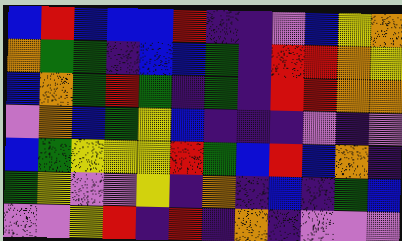[["blue", "red", "blue", "blue", "blue", "red", "indigo", "indigo", "violet", "blue", "yellow", "orange"], ["orange", "green", "green", "indigo", "blue", "blue", "green", "indigo", "red", "red", "orange", "yellow"], ["blue", "orange", "green", "red", "green", "indigo", "green", "indigo", "red", "red", "orange", "orange"], ["violet", "orange", "blue", "green", "yellow", "blue", "indigo", "indigo", "indigo", "violet", "indigo", "violet"], ["blue", "green", "yellow", "yellow", "yellow", "red", "green", "blue", "red", "blue", "orange", "indigo"], ["green", "yellow", "violet", "violet", "yellow", "indigo", "orange", "indigo", "blue", "indigo", "green", "blue"], ["violet", "violet", "yellow", "red", "indigo", "red", "indigo", "orange", "indigo", "violet", "violet", "violet"]]